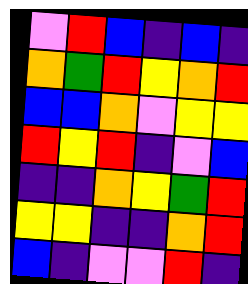[["violet", "red", "blue", "indigo", "blue", "indigo"], ["orange", "green", "red", "yellow", "orange", "red"], ["blue", "blue", "orange", "violet", "yellow", "yellow"], ["red", "yellow", "red", "indigo", "violet", "blue"], ["indigo", "indigo", "orange", "yellow", "green", "red"], ["yellow", "yellow", "indigo", "indigo", "orange", "red"], ["blue", "indigo", "violet", "violet", "red", "indigo"]]